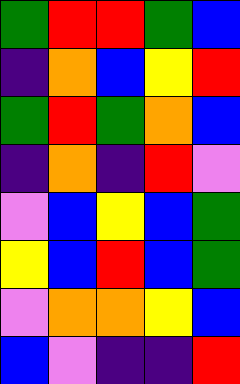[["green", "red", "red", "green", "blue"], ["indigo", "orange", "blue", "yellow", "red"], ["green", "red", "green", "orange", "blue"], ["indigo", "orange", "indigo", "red", "violet"], ["violet", "blue", "yellow", "blue", "green"], ["yellow", "blue", "red", "blue", "green"], ["violet", "orange", "orange", "yellow", "blue"], ["blue", "violet", "indigo", "indigo", "red"]]